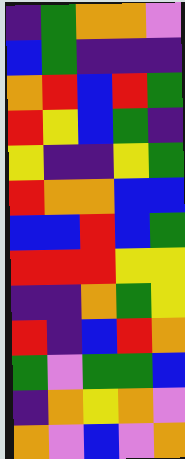[["indigo", "green", "orange", "orange", "violet"], ["blue", "green", "indigo", "indigo", "indigo"], ["orange", "red", "blue", "red", "green"], ["red", "yellow", "blue", "green", "indigo"], ["yellow", "indigo", "indigo", "yellow", "green"], ["red", "orange", "orange", "blue", "blue"], ["blue", "blue", "red", "blue", "green"], ["red", "red", "red", "yellow", "yellow"], ["indigo", "indigo", "orange", "green", "yellow"], ["red", "indigo", "blue", "red", "orange"], ["green", "violet", "green", "green", "blue"], ["indigo", "orange", "yellow", "orange", "violet"], ["orange", "violet", "blue", "violet", "orange"]]